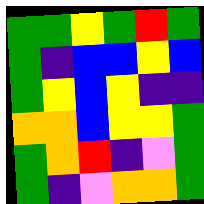[["green", "green", "yellow", "green", "red", "green"], ["green", "indigo", "blue", "blue", "yellow", "blue"], ["green", "yellow", "blue", "yellow", "indigo", "indigo"], ["orange", "orange", "blue", "yellow", "yellow", "green"], ["green", "orange", "red", "indigo", "violet", "green"], ["green", "indigo", "violet", "orange", "orange", "green"]]